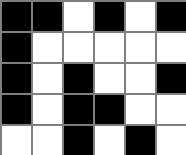[["black", "black", "white", "black", "white", "black"], ["black", "white", "white", "white", "white", "white"], ["black", "white", "black", "white", "white", "black"], ["black", "white", "black", "black", "white", "white"], ["white", "white", "black", "white", "black", "white"]]